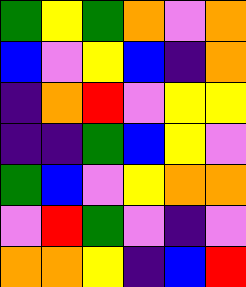[["green", "yellow", "green", "orange", "violet", "orange"], ["blue", "violet", "yellow", "blue", "indigo", "orange"], ["indigo", "orange", "red", "violet", "yellow", "yellow"], ["indigo", "indigo", "green", "blue", "yellow", "violet"], ["green", "blue", "violet", "yellow", "orange", "orange"], ["violet", "red", "green", "violet", "indigo", "violet"], ["orange", "orange", "yellow", "indigo", "blue", "red"]]